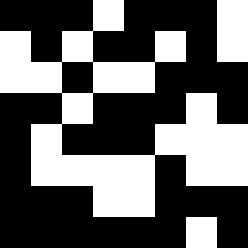[["black", "black", "black", "white", "black", "black", "black", "white"], ["white", "black", "white", "black", "black", "white", "black", "white"], ["white", "white", "black", "white", "white", "black", "black", "black"], ["black", "black", "white", "black", "black", "black", "white", "black"], ["black", "white", "black", "black", "black", "white", "white", "white"], ["black", "white", "white", "white", "white", "black", "white", "white"], ["black", "black", "black", "white", "white", "black", "black", "black"], ["black", "black", "black", "black", "black", "black", "white", "black"]]